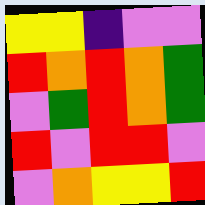[["yellow", "yellow", "indigo", "violet", "violet"], ["red", "orange", "red", "orange", "green"], ["violet", "green", "red", "orange", "green"], ["red", "violet", "red", "red", "violet"], ["violet", "orange", "yellow", "yellow", "red"]]